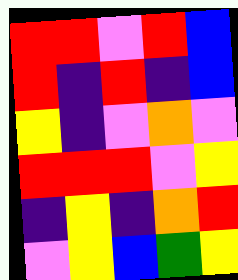[["red", "red", "violet", "red", "blue"], ["red", "indigo", "red", "indigo", "blue"], ["yellow", "indigo", "violet", "orange", "violet"], ["red", "red", "red", "violet", "yellow"], ["indigo", "yellow", "indigo", "orange", "red"], ["violet", "yellow", "blue", "green", "yellow"]]